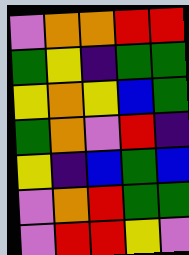[["violet", "orange", "orange", "red", "red"], ["green", "yellow", "indigo", "green", "green"], ["yellow", "orange", "yellow", "blue", "green"], ["green", "orange", "violet", "red", "indigo"], ["yellow", "indigo", "blue", "green", "blue"], ["violet", "orange", "red", "green", "green"], ["violet", "red", "red", "yellow", "violet"]]